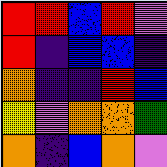[["red", "red", "blue", "red", "violet"], ["red", "indigo", "blue", "blue", "indigo"], ["orange", "indigo", "indigo", "red", "blue"], ["yellow", "violet", "orange", "orange", "green"], ["orange", "indigo", "blue", "orange", "violet"]]